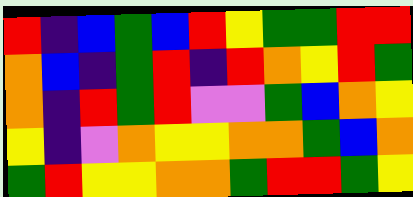[["red", "indigo", "blue", "green", "blue", "red", "yellow", "green", "green", "red", "red"], ["orange", "blue", "indigo", "green", "red", "indigo", "red", "orange", "yellow", "red", "green"], ["orange", "indigo", "red", "green", "red", "violet", "violet", "green", "blue", "orange", "yellow"], ["yellow", "indigo", "violet", "orange", "yellow", "yellow", "orange", "orange", "green", "blue", "orange"], ["green", "red", "yellow", "yellow", "orange", "orange", "green", "red", "red", "green", "yellow"]]